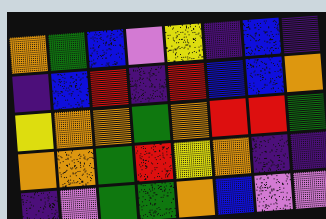[["orange", "green", "blue", "violet", "yellow", "indigo", "blue", "indigo"], ["indigo", "blue", "red", "indigo", "red", "blue", "blue", "orange"], ["yellow", "orange", "orange", "green", "orange", "red", "red", "green"], ["orange", "orange", "green", "red", "yellow", "orange", "indigo", "indigo"], ["indigo", "violet", "green", "green", "orange", "blue", "violet", "violet"]]